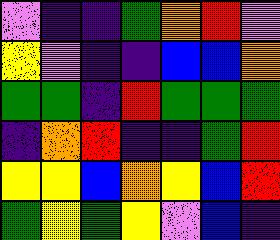[["violet", "indigo", "indigo", "green", "orange", "red", "violet"], ["yellow", "violet", "indigo", "indigo", "blue", "blue", "orange"], ["green", "green", "indigo", "red", "green", "green", "green"], ["indigo", "orange", "red", "indigo", "indigo", "green", "red"], ["yellow", "yellow", "blue", "orange", "yellow", "blue", "red"], ["green", "yellow", "green", "yellow", "violet", "blue", "indigo"]]